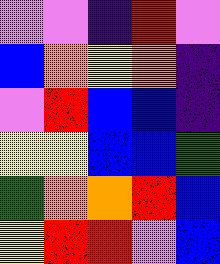[["violet", "violet", "indigo", "red", "violet"], ["blue", "orange", "yellow", "orange", "indigo"], ["violet", "red", "blue", "blue", "indigo"], ["yellow", "yellow", "blue", "blue", "green"], ["green", "orange", "orange", "red", "blue"], ["yellow", "red", "red", "violet", "blue"]]